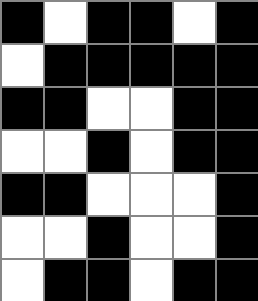[["black", "white", "black", "black", "white", "black"], ["white", "black", "black", "black", "black", "black"], ["black", "black", "white", "white", "black", "black"], ["white", "white", "black", "white", "black", "black"], ["black", "black", "white", "white", "white", "black"], ["white", "white", "black", "white", "white", "black"], ["white", "black", "black", "white", "black", "black"]]